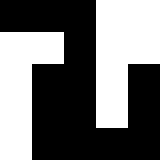[["black", "black", "black", "white", "white"], ["white", "white", "black", "white", "white"], ["white", "black", "black", "white", "black"], ["white", "black", "black", "white", "black"], ["white", "black", "black", "black", "black"]]